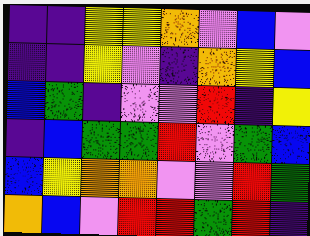[["indigo", "indigo", "yellow", "yellow", "orange", "violet", "blue", "violet"], ["indigo", "indigo", "yellow", "violet", "indigo", "orange", "yellow", "blue"], ["blue", "green", "indigo", "violet", "violet", "red", "indigo", "yellow"], ["indigo", "blue", "green", "green", "red", "violet", "green", "blue"], ["blue", "yellow", "orange", "orange", "violet", "violet", "red", "green"], ["orange", "blue", "violet", "red", "red", "green", "red", "indigo"]]